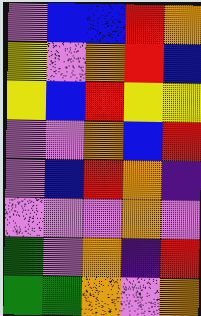[["violet", "blue", "blue", "red", "orange"], ["yellow", "violet", "orange", "red", "blue"], ["yellow", "blue", "red", "yellow", "yellow"], ["violet", "violet", "orange", "blue", "red"], ["violet", "blue", "red", "orange", "indigo"], ["violet", "violet", "violet", "orange", "violet"], ["green", "violet", "orange", "indigo", "red"], ["green", "green", "orange", "violet", "orange"]]